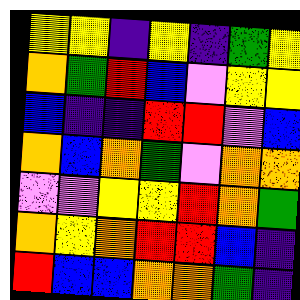[["yellow", "yellow", "indigo", "yellow", "indigo", "green", "yellow"], ["orange", "green", "red", "blue", "violet", "yellow", "yellow"], ["blue", "indigo", "indigo", "red", "red", "violet", "blue"], ["orange", "blue", "orange", "green", "violet", "orange", "orange"], ["violet", "violet", "yellow", "yellow", "red", "orange", "green"], ["orange", "yellow", "orange", "red", "red", "blue", "indigo"], ["red", "blue", "blue", "orange", "orange", "green", "indigo"]]